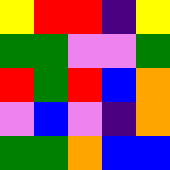[["yellow", "red", "red", "indigo", "yellow"], ["green", "green", "violet", "violet", "green"], ["red", "green", "red", "blue", "orange"], ["violet", "blue", "violet", "indigo", "orange"], ["green", "green", "orange", "blue", "blue"]]